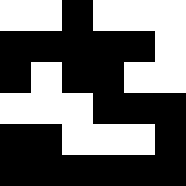[["white", "white", "black", "white", "white", "white"], ["black", "black", "black", "black", "black", "white"], ["black", "white", "black", "black", "white", "white"], ["white", "white", "white", "black", "black", "black"], ["black", "black", "white", "white", "white", "black"], ["black", "black", "black", "black", "black", "black"]]